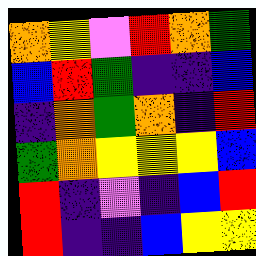[["orange", "yellow", "violet", "red", "orange", "green"], ["blue", "red", "green", "indigo", "indigo", "blue"], ["indigo", "orange", "green", "orange", "indigo", "red"], ["green", "orange", "yellow", "yellow", "yellow", "blue"], ["red", "indigo", "violet", "indigo", "blue", "red"], ["red", "indigo", "indigo", "blue", "yellow", "yellow"]]